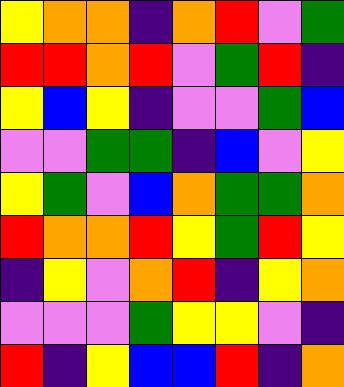[["yellow", "orange", "orange", "indigo", "orange", "red", "violet", "green"], ["red", "red", "orange", "red", "violet", "green", "red", "indigo"], ["yellow", "blue", "yellow", "indigo", "violet", "violet", "green", "blue"], ["violet", "violet", "green", "green", "indigo", "blue", "violet", "yellow"], ["yellow", "green", "violet", "blue", "orange", "green", "green", "orange"], ["red", "orange", "orange", "red", "yellow", "green", "red", "yellow"], ["indigo", "yellow", "violet", "orange", "red", "indigo", "yellow", "orange"], ["violet", "violet", "violet", "green", "yellow", "yellow", "violet", "indigo"], ["red", "indigo", "yellow", "blue", "blue", "red", "indigo", "orange"]]